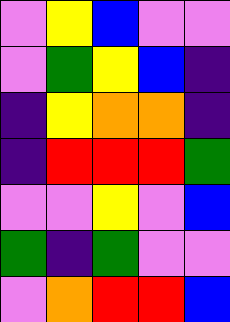[["violet", "yellow", "blue", "violet", "violet"], ["violet", "green", "yellow", "blue", "indigo"], ["indigo", "yellow", "orange", "orange", "indigo"], ["indigo", "red", "red", "red", "green"], ["violet", "violet", "yellow", "violet", "blue"], ["green", "indigo", "green", "violet", "violet"], ["violet", "orange", "red", "red", "blue"]]